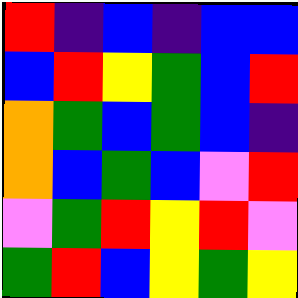[["red", "indigo", "blue", "indigo", "blue", "blue"], ["blue", "red", "yellow", "green", "blue", "red"], ["orange", "green", "blue", "green", "blue", "indigo"], ["orange", "blue", "green", "blue", "violet", "red"], ["violet", "green", "red", "yellow", "red", "violet"], ["green", "red", "blue", "yellow", "green", "yellow"]]